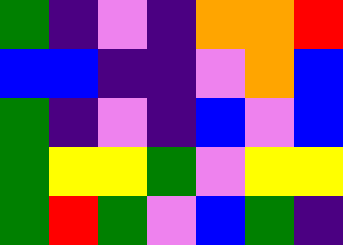[["green", "indigo", "violet", "indigo", "orange", "orange", "red"], ["blue", "blue", "indigo", "indigo", "violet", "orange", "blue"], ["green", "indigo", "violet", "indigo", "blue", "violet", "blue"], ["green", "yellow", "yellow", "green", "violet", "yellow", "yellow"], ["green", "red", "green", "violet", "blue", "green", "indigo"]]